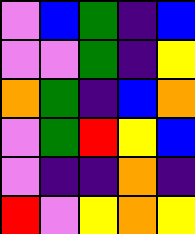[["violet", "blue", "green", "indigo", "blue"], ["violet", "violet", "green", "indigo", "yellow"], ["orange", "green", "indigo", "blue", "orange"], ["violet", "green", "red", "yellow", "blue"], ["violet", "indigo", "indigo", "orange", "indigo"], ["red", "violet", "yellow", "orange", "yellow"]]